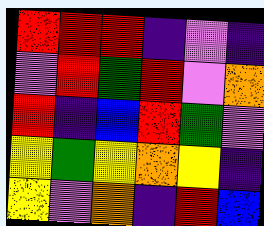[["red", "red", "red", "indigo", "violet", "indigo"], ["violet", "red", "green", "red", "violet", "orange"], ["red", "indigo", "blue", "red", "green", "violet"], ["yellow", "green", "yellow", "orange", "yellow", "indigo"], ["yellow", "violet", "orange", "indigo", "red", "blue"]]